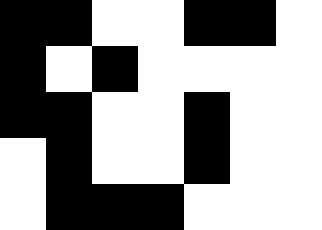[["black", "black", "white", "white", "black", "black", "white"], ["black", "white", "black", "white", "white", "white", "white"], ["black", "black", "white", "white", "black", "white", "white"], ["white", "black", "white", "white", "black", "white", "white"], ["white", "black", "black", "black", "white", "white", "white"]]